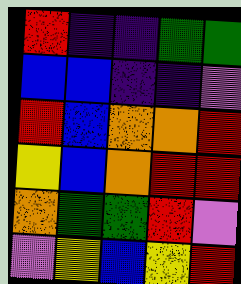[["red", "indigo", "indigo", "green", "green"], ["blue", "blue", "indigo", "indigo", "violet"], ["red", "blue", "orange", "orange", "red"], ["yellow", "blue", "orange", "red", "red"], ["orange", "green", "green", "red", "violet"], ["violet", "yellow", "blue", "yellow", "red"]]